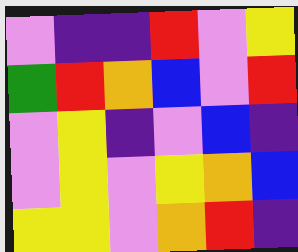[["violet", "indigo", "indigo", "red", "violet", "yellow"], ["green", "red", "orange", "blue", "violet", "red"], ["violet", "yellow", "indigo", "violet", "blue", "indigo"], ["violet", "yellow", "violet", "yellow", "orange", "blue"], ["yellow", "yellow", "violet", "orange", "red", "indigo"]]